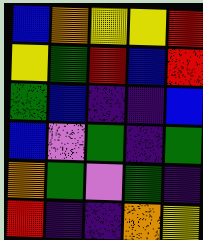[["blue", "orange", "yellow", "yellow", "red"], ["yellow", "green", "red", "blue", "red"], ["green", "blue", "indigo", "indigo", "blue"], ["blue", "violet", "green", "indigo", "green"], ["orange", "green", "violet", "green", "indigo"], ["red", "indigo", "indigo", "orange", "yellow"]]